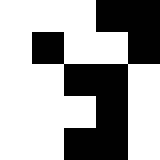[["white", "white", "white", "black", "black"], ["white", "black", "white", "white", "black"], ["white", "white", "black", "black", "white"], ["white", "white", "white", "black", "white"], ["white", "white", "black", "black", "white"]]